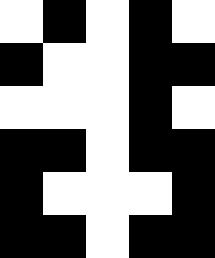[["white", "black", "white", "black", "white"], ["black", "white", "white", "black", "black"], ["white", "white", "white", "black", "white"], ["black", "black", "white", "black", "black"], ["black", "white", "white", "white", "black"], ["black", "black", "white", "black", "black"]]